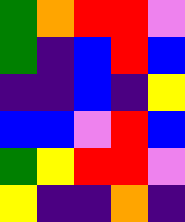[["green", "orange", "red", "red", "violet"], ["green", "indigo", "blue", "red", "blue"], ["indigo", "indigo", "blue", "indigo", "yellow"], ["blue", "blue", "violet", "red", "blue"], ["green", "yellow", "red", "red", "violet"], ["yellow", "indigo", "indigo", "orange", "indigo"]]